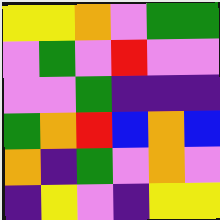[["yellow", "yellow", "orange", "violet", "green", "green"], ["violet", "green", "violet", "red", "violet", "violet"], ["violet", "violet", "green", "indigo", "indigo", "indigo"], ["green", "orange", "red", "blue", "orange", "blue"], ["orange", "indigo", "green", "violet", "orange", "violet"], ["indigo", "yellow", "violet", "indigo", "yellow", "yellow"]]